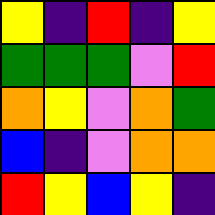[["yellow", "indigo", "red", "indigo", "yellow"], ["green", "green", "green", "violet", "red"], ["orange", "yellow", "violet", "orange", "green"], ["blue", "indigo", "violet", "orange", "orange"], ["red", "yellow", "blue", "yellow", "indigo"]]